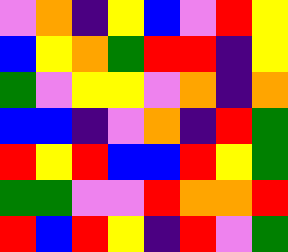[["violet", "orange", "indigo", "yellow", "blue", "violet", "red", "yellow"], ["blue", "yellow", "orange", "green", "red", "red", "indigo", "yellow"], ["green", "violet", "yellow", "yellow", "violet", "orange", "indigo", "orange"], ["blue", "blue", "indigo", "violet", "orange", "indigo", "red", "green"], ["red", "yellow", "red", "blue", "blue", "red", "yellow", "green"], ["green", "green", "violet", "violet", "red", "orange", "orange", "red"], ["red", "blue", "red", "yellow", "indigo", "red", "violet", "green"]]